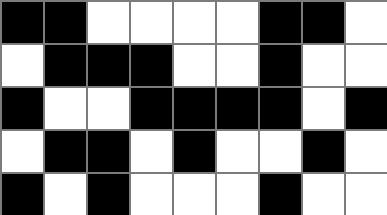[["black", "black", "white", "white", "white", "white", "black", "black", "white"], ["white", "black", "black", "black", "white", "white", "black", "white", "white"], ["black", "white", "white", "black", "black", "black", "black", "white", "black"], ["white", "black", "black", "white", "black", "white", "white", "black", "white"], ["black", "white", "black", "white", "white", "white", "black", "white", "white"]]